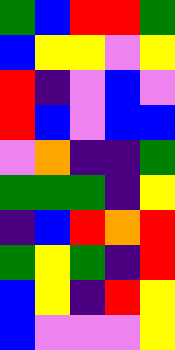[["green", "blue", "red", "red", "green"], ["blue", "yellow", "yellow", "violet", "yellow"], ["red", "indigo", "violet", "blue", "violet"], ["red", "blue", "violet", "blue", "blue"], ["violet", "orange", "indigo", "indigo", "green"], ["green", "green", "green", "indigo", "yellow"], ["indigo", "blue", "red", "orange", "red"], ["green", "yellow", "green", "indigo", "red"], ["blue", "yellow", "indigo", "red", "yellow"], ["blue", "violet", "violet", "violet", "yellow"]]